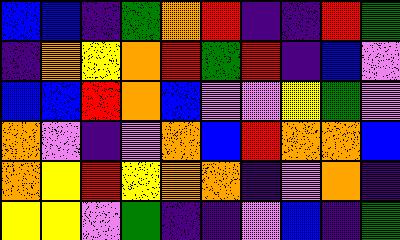[["blue", "blue", "indigo", "green", "orange", "red", "indigo", "indigo", "red", "green"], ["indigo", "orange", "yellow", "orange", "red", "green", "red", "indigo", "blue", "violet"], ["blue", "blue", "red", "orange", "blue", "violet", "violet", "yellow", "green", "violet"], ["orange", "violet", "indigo", "violet", "orange", "blue", "red", "orange", "orange", "blue"], ["orange", "yellow", "red", "yellow", "orange", "orange", "indigo", "violet", "orange", "indigo"], ["yellow", "yellow", "violet", "green", "indigo", "indigo", "violet", "blue", "indigo", "green"]]